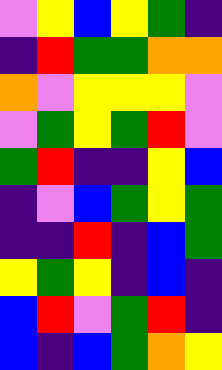[["violet", "yellow", "blue", "yellow", "green", "indigo"], ["indigo", "red", "green", "green", "orange", "orange"], ["orange", "violet", "yellow", "yellow", "yellow", "violet"], ["violet", "green", "yellow", "green", "red", "violet"], ["green", "red", "indigo", "indigo", "yellow", "blue"], ["indigo", "violet", "blue", "green", "yellow", "green"], ["indigo", "indigo", "red", "indigo", "blue", "green"], ["yellow", "green", "yellow", "indigo", "blue", "indigo"], ["blue", "red", "violet", "green", "red", "indigo"], ["blue", "indigo", "blue", "green", "orange", "yellow"]]